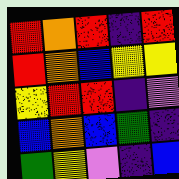[["red", "orange", "red", "indigo", "red"], ["red", "orange", "blue", "yellow", "yellow"], ["yellow", "red", "red", "indigo", "violet"], ["blue", "orange", "blue", "green", "indigo"], ["green", "yellow", "violet", "indigo", "blue"]]